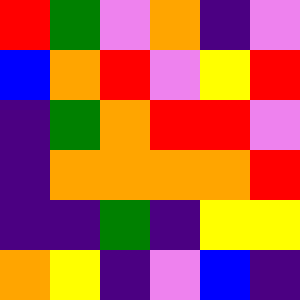[["red", "green", "violet", "orange", "indigo", "violet"], ["blue", "orange", "red", "violet", "yellow", "red"], ["indigo", "green", "orange", "red", "red", "violet"], ["indigo", "orange", "orange", "orange", "orange", "red"], ["indigo", "indigo", "green", "indigo", "yellow", "yellow"], ["orange", "yellow", "indigo", "violet", "blue", "indigo"]]